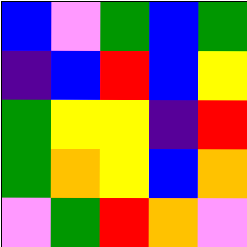[["blue", "violet", "green", "blue", "green"], ["indigo", "blue", "red", "blue", "yellow"], ["green", "yellow", "yellow", "indigo", "red"], ["green", "orange", "yellow", "blue", "orange"], ["violet", "green", "red", "orange", "violet"]]